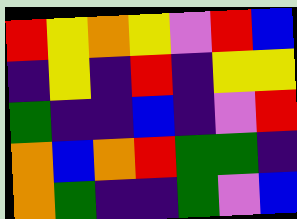[["red", "yellow", "orange", "yellow", "violet", "red", "blue"], ["indigo", "yellow", "indigo", "red", "indigo", "yellow", "yellow"], ["green", "indigo", "indigo", "blue", "indigo", "violet", "red"], ["orange", "blue", "orange", "red", "green", "green", "indigo"], ["orange", "green", "indigo", "indigo", "green", "violet", "blue"]]